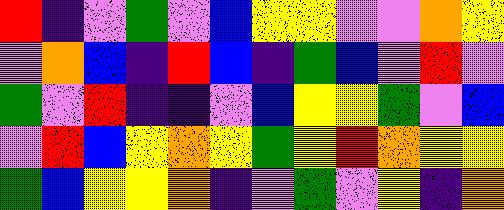[["red", "indigo", "violet", "green", "violet", "blue", "yellow", "yellow", "violet", "violet", "orange", "yellow"], ["violet", "orange", "blue", "indigo", "red", "blue", "indigo", "green", "blue", "violet", "red", "violet"], ["green", "violet", "red", "indigo", "indigo", "violet", "blue", "yellow", "yellow", "green", "violet", "blue"], ["violet", "red", "blue", "yellow", "orange", "yellow", "green", "yellow", "red", "orange", "yellow", "yellow"], ["green", "blue", "yellow", "yellow", "orange", "indigo", "violet", "green", "violet", "yellow", "indigo", "orange"]]